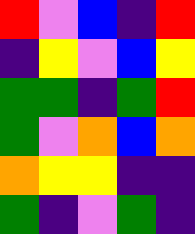[["red", "violet", "blue", "indigo", "red"], ["indigo", "yellow", "violet", "blue", "yellow"], ["green", "green", "indigo", "green", "red"], ["green", "violet", "orange", "blue", "orange"], ["orange", "yellow", "yellow", "indigo", "indigo"], ["green", "indigo", "violet", "green", "indigo"]]